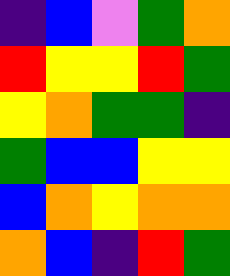[["indigo", "blue", "violet", "green", "orange"], ["red", "yellow", "yellow", "red", "green"], ["yellow", "orange", "green", "green", "indigo"], ["green", "blue", "blue", "yellow", "yellow"], ["blue", "orange", "yellow", "orange", "orange"], ["orange", "blue", "indigo", "red", "green"]]